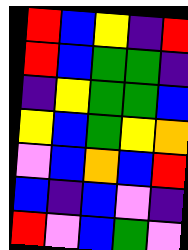[["red", "blue", "yellow", "indigo", "red"], ["red", "blue", "green", "green", "indigo"], ["indigo", "yellow", "green", "green", "blue"], ["yellow", "blue", "green", "yellow", "orange"], ["violet", "blue", "orange", "blue", "red"], ["blue", "indigo", "blue", "violet", "indigo"], ["red", "violet", "blue", "green", "violet"]]